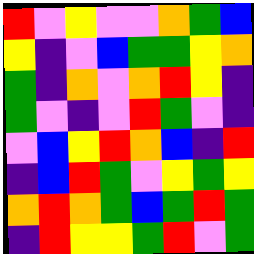[["red", "violet", "yellow", "violet", "violet", "orange", "green", "blue"], ["yellow", "indigo", "violet", "blue", "green", "green", "yellow", "orange"], ["green", "indigo", "orange", "violet", "orange", "red", "yellow", "indigo"], ["green", "violet", "indigo", "violet", "red", "green", "violet", "indigo"], ["violet", "blue", "yellow", "red", "orange", "blue", "indigo", "red"], ["indigo", "blue", "red", "green", "violet", "yellow", "green", "yellow"], ["orange", "red", "orange", "green", "blue", "green", "red", "green"], ["indigo", "red", "yellow", "yellow", "green", "red", "violet", "green"]]